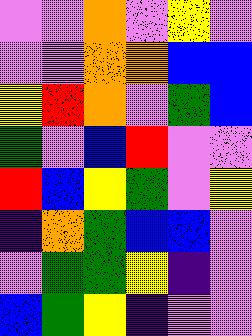[["violet", "violet", "orange", "violet", "yellow", "violet"], ["violet", "violet", "orange", "orange", "blue", "blue"], ["yellow", "red", "orange", "violet", "green", "blue"], ["green", "violet", "blue", "red", "violet", "violet"], ["red", "blue", "yellow", "green", "violet", "yellow"], ["indigo", "orange", "green", "blue", "blue", "violet"], ["violet", "green", "green", "yellow", "indigo", "violet"], ["blue", "green", "yellow", "indigo", "violet", "violet"]]